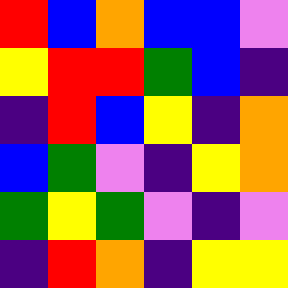[["red", "blue", "orange", "blue", "blue", "violet"], ["yellow", "red", "red", "green", "blue", "indigo"], ["indigo", "red", "blue", "yellow", "indigo", "orange"], ["blue", "green", "violet", "indigo", "yellow", "orange"], ["green", "yellow", "green", "violet", "indigo", "violet"], ["indigo", "red", "orange", "indigo", "yellow", "yellow"]]